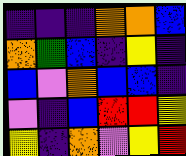[["indigo", "indigo", "indigo", "orange", "orange", "blue"], ["orange", "green", "blue", "indigo", "yellow", "indigo"], ["blue", "violet", "orange", "blue", "blue", "indigo"], ["violet", "indigo", "blue", "red", "red", "yellow"], ["yellow", "indigo", "orange", "violet", "yellow", "red"]]